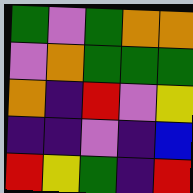[["green", "violet", "green", "orange", "orange"], ["violet", "orange", "green", "green", "green"], ["orange", "indigo", "red", "violet", "yellow"], ["indigo", "indigo", "violet", "indigo", "blue"], ["red", "yellow", "green", "indigo", "red"]]